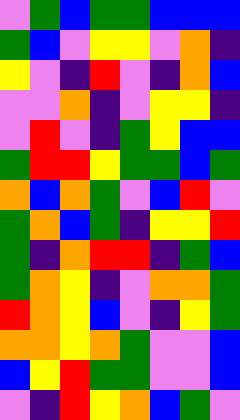[["violet", "green", "blue", "green", "green", "blue", "blue", "blue"], ["green", "blue", "violet", "yellow", "yellow", "violet", "orange", "indigo"], ["yellow", "violet", "indigo", "red", "violet", "indigo", "orange", "blue"], ["violet", "violet", "orange", "indigo", "violet", "yellow", "yellow", "indigo"], ["violet", "red", "violet", "indigo", "green", "yellow", "blue", "blue"], ["green", "red", "red", "yellow", "green", "green", "blue", "green"], ["orange", "blue", "orange", "green", "violet", "blue", "red", "violet"], ["green", "orange", "blue", "green", "indigo", "yellow", "yellow", "red"], ["green", "indigo", "orange", "red", "red", "indigo", "green", "blue"], ["green", "orange", "yellow", "indigo", "violet", "orange", "orange", "green"], ["red", "orange", "yellow", "blue", "violet", "indigo", "yellow", "green"], ["orange", "orange", "yellow", "orange", "green", "violet", "violet", "blue"], ["blue", "yellow", "red", "green", "green", "violet", "violet", "blue"], ["violet", "indigo", "red", "yellow", "orange", "blue", "green", "violet"]]